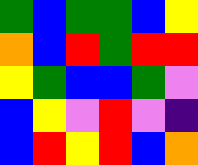[["green", "blue", "green", "green", "blue", "yellow"], ["orange", "blue", "red", "green", "red", "red"], ["yellow", "green", "blue", "blue", "green", "violet"], ["blue", "yellow", "violet", "red", "violet", "indigo"], ["blue", "red", "yellow", "red", "blue", "orange"]]